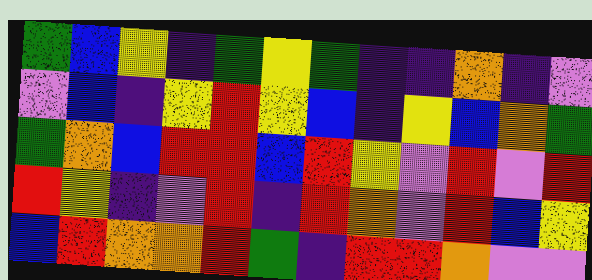[["green", "blue", "yellow", "indigo", "green", "yellow", "green", "indigo", "indigo", "orange", "indigo", "violet"], ["violet", "blue", "indigo", "yellow", "red", "yellow", "blue", "indigo", "yellow", "blue", "orange", "green"], ["green", "orange", "blue", "red", "red", "blue", "red", "yellow", "violet", "red", "violet", "red"], ["red", "yellow", "indigo", "violet", "red", "indigo", "red", "orange", "violet", "red", "blue", "yellow"], ["blue", "red", "orange", "orange", "red", "green", "indigo", "red", "red", "orange", "violet", "violet"]]